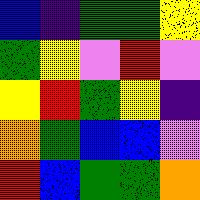[["blue", "indigo", "green", "green", "yellow"], ["green", "yellow", "violet", "red", "violet"], ["yellow", "red", "green", "yellow", "indigo"], ["orange", "green", "blue", "blue", "violet"], ["red", "blue", "green", "green", "orange"]]